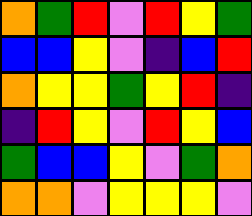[["orange", "green", "red", "violet", "red", "yellow", "green"], ["blue", "blue", "yellow", "violet", "indigo", "blue", "red"], ["orange", "yellow", "yellow", "green", "yellow", "red", "indigo"], ["indigo", "red", "yellow", "violet", "red", "yellow", "blue"], ["green", "blue", "blue", "yellow", "violet", "green", "orange"], ["orange", "orange", "violet", "yellow", "yellow", "yellow", "violet"]]